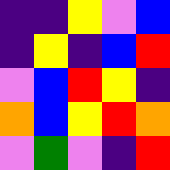[["indigo", "indigo", "yellow", "violet", "blue"], ["indigo", "yellow", "indigo", "blue", "red"], ["violet", "blue", "red", "yellow", "indigo"], ["orange", "blue", "yellow", "red", "orange"], ["violet", "green", "violet", "indigo", "red"]]